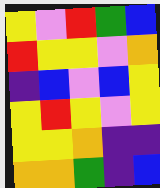[["yellow", "violet", "red", "green", "blue"], ["red", "yellow", "yellow", "violet", "orange"], ["indigo", "blue", "violet", "blue", "yellow"], ["yellow", "red", "yellow", "violet", "yellow"], ["yellow", "yellow", "orange", "indigo", "indigo"], ["orange", "orange", "green", "indigo", "blue"]]